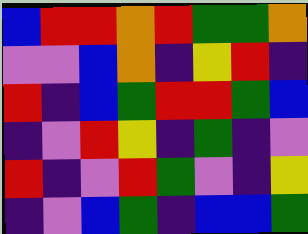[["blue", "red", "red", "orange", "red", "green", "green", "orange"], ["violet", "violet", "blue", "orange", "indigo", "yellow", "red", "indigo"], ["red", "indigo", "blue", "green", "red", "red", "green", "blue"], ["indigo", "violet", "red", "yellow", "indigo", "green", "indigo", "violet"], ["red", "indigo", "violet", "red", "green", "violet", "indigo", "yellow"], ["indigo", "violet", "blue", "green", "indigo", "blue", "blue", "green"]]